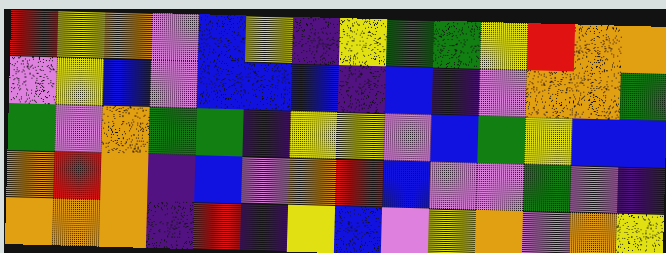[["red", "yellow", "orange", "violet", "blue", "yellow", "indigo", "yellow", "green", "green", "yellow", "red", "orange", "orange"], ["violet", "yellow", "blue", "violet", "blue", "blue", "blue", "indigo", "blue", "indigo", "violet", "orange", "orange", "green"], ["green", "violet", "orange", "green", "green", "indigo", "yellow", "yellow", "violet", "blue", "green", "yellow", "blue", "blue"], ["orange", "red", "orange", "indigo", "blue", "violet", "orange", "red", "blue", "violet", "violet", "green", "violet", "indigo"], ["orange", "orange", "orange", "indigo", "red", "indigo", "yellow", "blue", "violet", "yellow", "orange", "violet", "orange", "yellow"]]